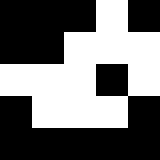[["black", "black", "black", "white", "black"], ["black", "black", "white", "white", "white"], ["white", "white", "white", "black", "white"], ["black", "white", "white", "white", "black"], ["black", "black", "black", "black", "black"]]